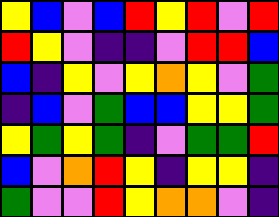[["yellow", "blue", "violet", "blue", "red", "yellow", "red", "violet", "red"], ["red", "yellow", "violet", "indigo", "indigo", "violet", "red", "red", "blue"], ["blue", "indigo", "yellow", "violet", "yellow", "orange", "yellow", "violet", "green"], ["indigo", "blue", "violet", "green", "blue", "blue", "yellow", "yellow", "green"], ["yellow", "green", "yellow", "green", "indigo", "violet", "green", "green", "red"], ["blue", "violet", "orange", "red", "yellow", "indigo", "yellow", "yellow", "indigo"], ["green", "violet", "violet", "red", "yellow", "orange", "orange", "violet", "indigo"]]